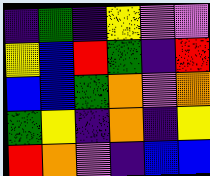[["indigo", "green", "indigo", "yellow", "violet", "violet"], ["yellow", "blue", "red", "green", "indigo", "red"], ["blue", "blue", "green", "orange", "violet", "orange"], ["green", "yellow", "indigo", "orange", "indigo", "yellow"], ["red", "orange", "violet", "indigo", "blue", "blue"]]